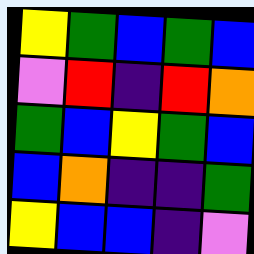[["yellow", "green", "blue", "green", "blue"], ["violet", "red", "indigo", "red", "orange"], ["green", "blue", "yellow", "green", "blue"], ["blue", "orange", "indigo", "indigo", "green"], ["yellow", "blue", "blue", "indigo", "violet"]]